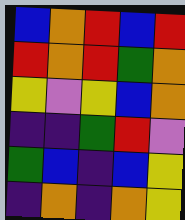[["blue", "orange", "red", "blue", "red"], ["red", "orange", "red", "green", "orange"], ["yellow", "violet", "yellow", "blue", "orange"], ["indigo", "indigo", "green", "red", "violet"], ["green", "blue", "indigo", "blue", "yellow"], ["indigo", "orange", "indigo", "orange", "yellow"]]